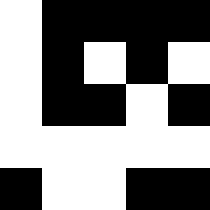[["white", "black", "black", "black", "black"], ["white", "black", "white", "black", "white"], ["white", "black", "black", "white", "black"], ["white", "white", "white", "white", "white"], ["black", "white", "white", "black", "black"]]